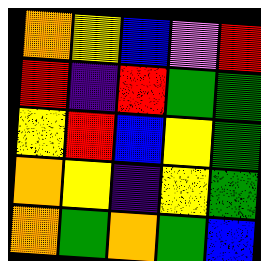[["orange", "yellow", "blue", "violet", "red"], ["red", "indigo", "red", "green", "green"], ["yellow", "red", "blue", "yellow", "green"], ["orange", "yellow", "indigo", "yellow", "green"], ["orange", "green", "orange", "green", "blue"]]